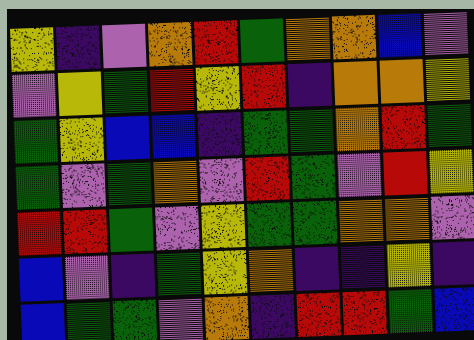[["yellow", "indigo", "violet", "orange", "red", "green", "orange", "orange", "blue", "violet"], ["violet", "yellow", "green", "red", "yellow", "red", "indigo", "orange", "orange", "yellow"], ["green", "yellow", "blue", "blue", "indigo", "green", "green", "orange", "red", "green"], ["green", "violet", "green", "orange", "violet", "red", "green", "violet", "red", "yellow"], ["red", "red", "green", "violet", "yellow", "green", "green", "orange", "orange", "violet"], ["blue", "violet", "indigo", "green", "yellow", "orange", "indigo", "indigo", "yellow", "indigo"], ["blue", "green", "green", "violet", "orange", "indigo", "red", "red", "green", "blue"]]